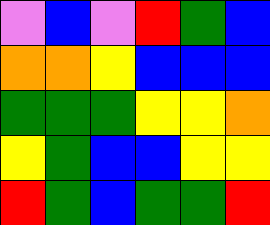[["violet", "blue", "violet", "red", "green", "blue"], ["orange", "orange", "yellow", "blue", "blue", "blue"], ["green", "green", "green", "yellow", "yellow", "orange"], ["yellow", "green", "blue", "blue", "yellow", "yellow"], ["red", "green", "blue", "green", "green", "red"]]